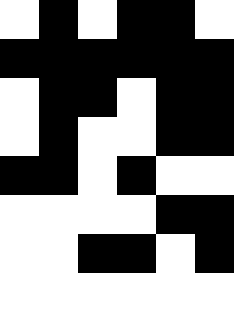[["white", "black", "white", "black", "black", "white"], ["black", "black", "black", "black", "black", "black"], ["white", "black", "black", "white", "black", "black"], ["white", "black", "white", "white", "black", "black"], ["black", "black", "white", "black", "white", "white"], ["white", "white", "white", "white", "black", "black"], ["white", "white", "black", "black", "white", "black"], ["white", "white", "white", "white", "white", "white"]]